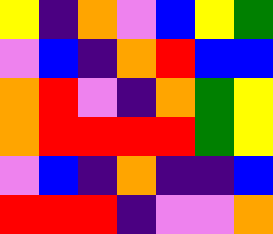[["yellow", "indigo", "orange", "violet", "blue", "yellow", "green"], ["violet", "blue", "indigo", "orange", "red", "blue", "blue"], ["orange", "red", "violet", "indigo", "orange", "green", "yellow"], ["orange", "red", "red", "red", "red", "green", "yellow"], ["violet", "blue", "indigo", "orange", "indigo", "indigo", "blue"], ["red", "red", "red", "indigo", "violet", "violet", "orange"]]